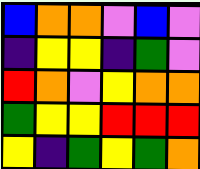[["blue", "orange", "orange", "violet", "blue", "violet"], ["indigo", "yellow", "yellow", "indigo", "green", "violet"], ["red", "orange", "violet", "yellow", "orange", "orange"], ["green", "yellow", "yellow", "red", "red", "red"], ["yellow", "indigo", "green", "yellow", "green", "orange"]]